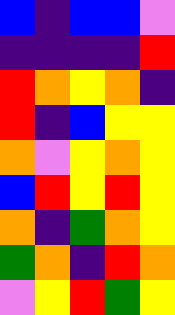[["blue", "indigo", "blue", "blue", "violet"], ["indigo", "indigo", "indigo", "indigo", "red"], ["red", "orange", "yellow", "orange", "indigo"], ["red", "indigo", "blue", "yellow", "yellow"], ["orange", "violet", "yellow", "orange", "yellow"], ["blue", "red", "yellow", "red", "yellow"], ["orange", "indigo", "green", "orange", "yellow"], ["green", "orange", "indigo", "red", "orange"], ["violet", "yellow", "red", "green", "yellow"]]